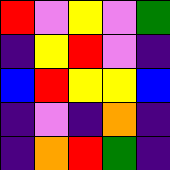[["red", "violet", "yellow", "violet", "green"], ["indigo", "yellow", "red", "violet", "indigo"], ["blue", "red", "yellow", "yellow", "blue"], ["indigo", "violet", "indigo", "orange", "indigo"], ["indigo", "orange", "red", "green", "indigo"]]